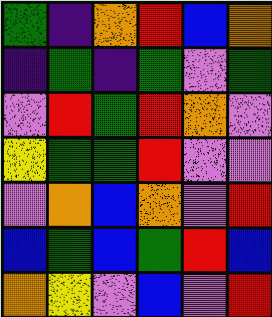[["green", "indigo", "orange", "red", "blue", "orange"], ["indigo", "green", "indigo", "green", "violet", "green"], ["violet", "red", "green", "red", "orange", "violet"], ["yellow", "green", "green", "red", "violet", "violet"], ["violet", "orange", "blue", "orange", "violet", "red"], ["blue", "green", "blue", "green", "red", "blue"], ["orange", "yellow", "violet", "blue", "violet", "red"]]